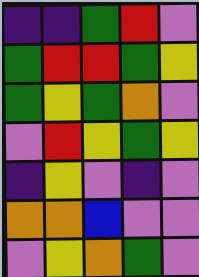[["indigo", "indigo", "green", "red", "violet"], ["green", "red", "red", "green", "yellow"], ["green", "yellow", "green", "orange", "violet"], ["violet", "red", "yellow", "green", "yellow"], ["indigo", "yellow", "violet", "indigo", "violet"], ["orange", "orange", "blue", "violet", "violet"], ["violet", "yellow", "orange", "green", "violet"]]